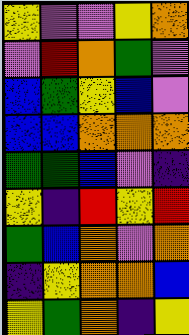[["yellow", "violet", "violet", "yellow", "orange"], ["violet", "red", "orange", "green", "violet"], ["blue", "green", "yellow", "blue", "violet"], ["blue", "blue", "orange", "orange", "orange"], ["green", "green", "blue", "violet", "indigo"], ["yellow", "indigo", "red", "yellow", "red"], ["green", "blue", "orange", "violet", "orange"], ["indigo", "yellow", "orange", "orange", "blue"], ["yellow", "green", "orange", "indigo", "yellow"]]